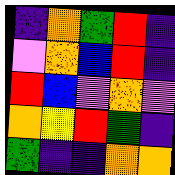[["indigo", "orange", "green", "red", "indigo"], ["violet", "orange", "blue", "red", "indigo"], ["red", "blue", "violet", "orange", "violet"], ["orange", "yellow", "red", "green", "indigo"], ["green", "indigo", "indigo", "orange", "orange"]]